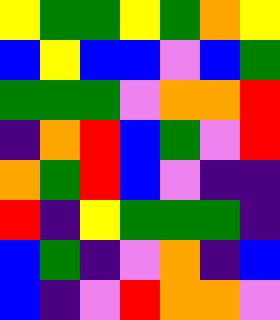[["yellow", "green", "green", "yellow", "green", "orange", "yellow"], ["blue", "yellow", "blue", "blue", "violet", "blue", "green"], ["green", "green", "green", "violet", "orange", "orange", "red"], ["indigo", "orange", "red", "blue", "green", "violet", "red"], ["orange", "green", "red", "blue", "violet", "indigo", "indigo"], ["red", "indigo", "yellow", "green", "green", "green", "indigo"], ["blue", "green", "indigo", "violet", "orange", "indigo", "blue"], ["blue", "indigo", "violet", "red", "orange", "orange", "violet"]]